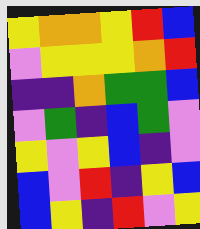[["yellow", "orange", "orange", "yellow", "red", "blue"], ["violet", "yellow", "yellow", "yellow", "orange", "red"], ["indigo", "indigo", "orange", "green", "green", "blue"], ["violet", "green", "indigo", "blue", "green", "violet"], ["yellow", "violet", "yellow", "blue", "indigo", "violet"], ["blue", "violet", "red", "indigo", "yellow", "blue"], ["blue", "yellow", "indigo", "red", "violet", "yellow"]]